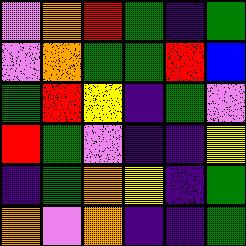[["violet", "orange", "red", "green", "indigo", "green"], ["violet", "orange", "green", "green", "red", "blue"], ["green", "red", "yellow", "indigo", "green", "violet"], ["red", "green", "violet", "indigo", "indigo", "yellow"], ["indigo", "green", "orange", "yellow", "indigo", "green"], ["orange", "violet", "orange", "indigo", "indigo", "green"]]